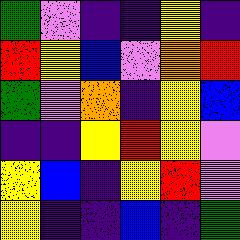[["green", "violet", "indigo", "indigo", "yellow", "indigo"], ["red", "yellow", "blue", "violet", "orange", "red"], ["green", "violet", "orange", "indigo", "yellow", "blue"], ["indigo", "indigo", "yellow", "red", "yellow", "violet"], ["yellow", "blue", "indigo", "yellow", "red", "violet"], ["yellow", "indigo", "indigo", "blue", "indigo", "green"]]